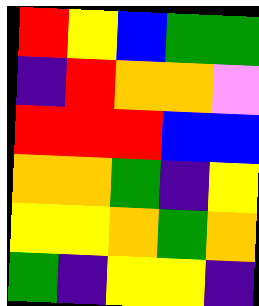[["red", "yellow", "blue", "green", "green"], ["indigo", "red", "orange", "orange", "violet"], ["red", "red", "red", "blue", "blue"], ["orange", "orange", "green", "indigo", "yellow"], ["yellow", "yellow", "orange", "green", "orange"], ["green", "indigo", "yellow", "yellow", "indigo"]]